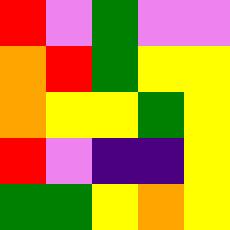[["red", "violet", "green", "violet", "violet"], ["orange", "red", "green", "yellow", "yellow"], ["orange", "yellow", "yellow", "green", "yellow"], ["red", "violet", "indigo", "indigo", "yellow"], ["green", "green", "yellow", "orange", "yellow"]]